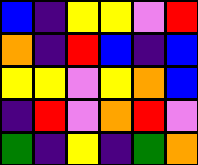[["blue", "indigo", "yellow", "yellow", "violet", "red"], ["orange", "indigo", "red", "blue", "indigo", "blue"], ["yellow", "yellow", "violet", "yellow", "orange", "blue"], ["indigo", "red", "violet", "orange", "red", "violet"], ["green", "indigo", "yellow", "indigo", "green", "orange"]]